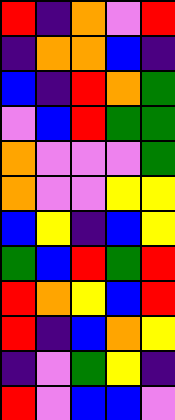[["red", "indigo", "orange", "violet", "red"], ["indigo", "orange", "orange", "blue", "indigo"], ["blue", "indigo", "red", "orange", "green"], ["violet", "blue", "red", "green", "green"], ["orange", "violet", "violet", "violet", "green"], ["orange", "violet", "violet", "yellow", "yellow"], ["blue", "yellow", "indigo", "blue", "yellow"], ["green", "blue", "red", "green", "red"], ["red", "orange", "yellow", "blue", "red"], ["red", "indigo", "blue", "orange", "yellow"], ["indigo", "violet", "green", "yellow", "indigo"], ["red", "violet", "blue", "blue", "violet"]]